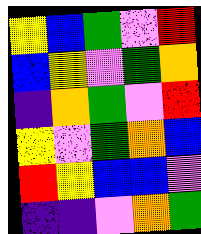[["yellow", "blue", "green", "violet", "red"], ["blue", "yellow", "violet", "green", "orange"], ["indigo", "orange", "green", "violet", "red"], ["yellow", "violet", "green", "orange", "blue"], ["red", "yellow", "blue", "blue", "violet"], ["indigo", "indigo", "violet", "orange", "green"]]